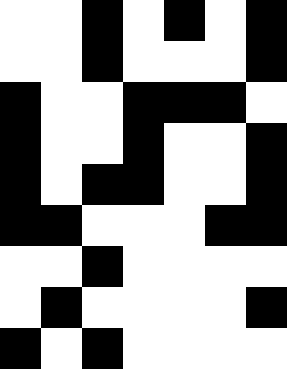[["white", "white", "black", "white", "black", "white", "black"], ["white", "white", "black", "white", "white", "white", "black"], ["black", "white", "white", "black", "black", "black", "white"], ["black", "white", "white", "black", "white", "white", "black"], ["black", "white", "black", "black", "white", "white", "black"], ["black", "black", "white", "white", "white", "black", "black"], ["white", "white", "black", "white", "white", "white", "white"], ["white", "black", "white", "white", "white", "white", "black"], ["black", "white", "black", "white", "white", "white", "white"]]